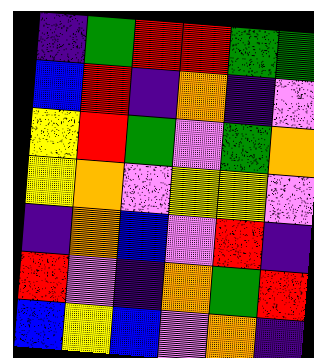[["indigo", "green", "red", "red", "green", "green"], ["blue", "red", "indigo", "orange", "indigo", "violet"], ["yellow", "red", "green", "violet", "green", "orange"], ["yellow", "orange", "violet", "yellow", "yellow", "violet"], ["indigo", "orange", "blue", "violet", "red", "indigo"], ["red", "violet", "indigo", "orange", "green", "red"], ["blue", "yellow", "blue", "violet", "orange", "indigo"]]